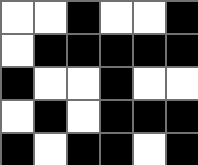[["white", "white", "black", "white", "white", "black"], ["white", "black", "black", "black", "black", "black"], ["black", "white", "white", "black", "white", "white"], ["white", "black", "white", "black", "black", "black"], ["black", "white", "black", "black", "white", "black"]]